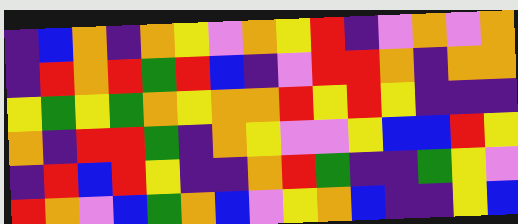[["indigo", "blue", "orange", "indigo", "orange", "yellow", "violet", "orange", "yellow", "red", "indigo", "violet", "orange", "violet", "orange"], ["indigo", "red", "orange", "red", "green", "red", "blue", "indigo", "violet", "red", "red", "orange", "indigo", "orange", "orange"], ["yellow", "green", "yellow", "green", "orange", "yellow", "orange", "orange", "red", "yellow", "red", "yellow", "indigo", "indigo", "indigo"], ["orange", "indigo", "red", "red", "green", "indigo", "orange", "yellow", "violet", "violet", "yellow", "blue", "blue", "red", "yellow"], ["indigo", "red", "blue", "red", "yellow", "indigo", "indigo", "orange", "red", "green", "indigo", "indigo", "green", "yellow", "violet"], ["red", "orange", "violet", "blue", "green", "orange", "blue", "violet", "yellow", "orange", "blue", "indigo", "indigo", "yellow", "blue"]]